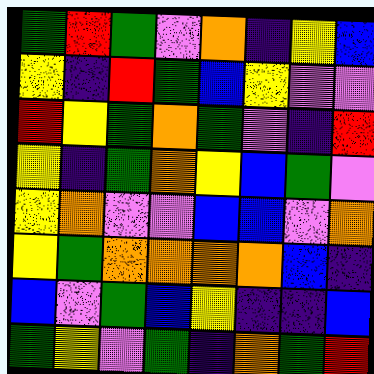[["green", "red", "green", "violet", "orange", "indigo", "yellow", "blue"], ["yellow", "indigo", "red", "green", "blue", "yellow", "violet", "violet"], ["red", "yellow", "green", "orange", "green", "violet", "indigo", "red"], ["yellow", "indigo", "green", "orange", "yellow", "blue", "green", "violet"], ["yellow", "orange", "violet", "violet", "blue", "blue", "violet", "orange"], ["yellow", "green", "orange", "orange", "orange", "orange", "blue", "indigo"], ["blue", "violet", "green", "blue", "yellow", "indigo", "indigo", "blue"], ["green", "yellow", "violet", "green", "indigo", "orange", "green", "red"]]